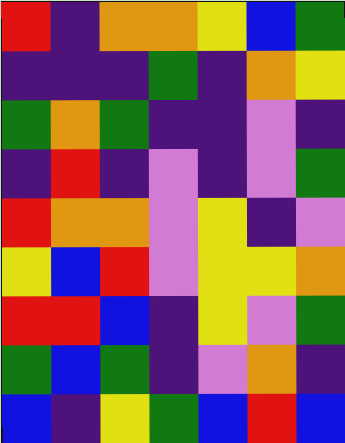[["red", "indigo", "orange", "orange", "yellow", "blue", "green"], ["indigo", "indigo", "indigo", "green", "indigo", "orange", "yellow"], ["green", "orange", "green", "indigo", "indigo", "violet", "indigo"], ["indigo", "red", "indigo", "violet", "indigo", "violet", "green"], ["red", "orange", "orange", "violet", "yellow", "indigo", "violet"], ["yellow", "blue", "red", "violet", "yellow", "yellow", "orange"], ["red", "red", "blue", "indigo", "yellow", "violet", "green"], ["green", "blue", "green", "indigo", "violet", "orange", "indigo"], ["blue", "indigo", "yellow", "green", "blue", "red", "blue"]]